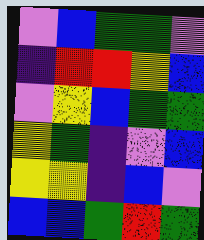[["violet", "blue", "green", "green", "violet"], ["indigo", "red", "red", "yellow", "blue"], ["violet", "yellow", "blue", "green", "green"], ["yellow", "green", "indigo", "violet", "blue"], ["yellow", "yellow", "indigo", "blue", "violet"], ["blue", "blue", "green", "red", "green"]]